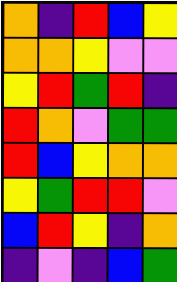[["orange", "indigo", "red", "blue", "yellow"], ["orange", "orange", "yellow", "violet", "violet"], ["yellow", "red", "green", "red", "indigo"], ["red", "orange", "violet", "green", "green"], ["red", "blue", "yellow", "orange", "orange"], ["yellow", "green", "red", "red", "violet"], ["blue", "red", "yellow", "indigo", "orange"], ["indigo", "violet", "indigo", "blue", "green"]]